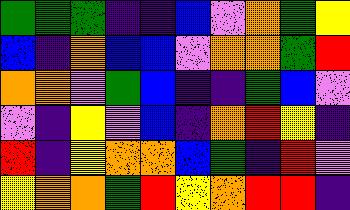[["green", "green", "green", "indigo", "indigo", "blue", "violet", "orange", "green", "yellow"], ["blue", "indigo", "orange", "blue", "blue", "violet", "orange", "orange", "green", "red"], ["orange", "orange", "violet", "green", "blue", "indigo", "indigo", "green", "blue", "violet"], ["violet", "indigo", "yellow", "violet", "blue", "indigo", "orange", "red", "yellow", "indigo"], ["red", "indigo", "yellow", "orange", "orange", "blue", "green", "indigo", "red", "violet"], ["yellow", "orange", "orange", "green", "red", "yellow", "orange", "red", "red", "indigo"]]